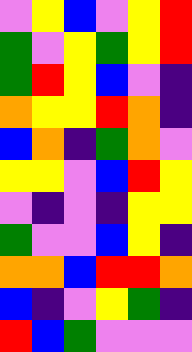[["violet", "yellow", "blue", "violet", "yellow", "red"], ["green", "violet", "yellow", "green", "yellow", "red"], ["green", "red", "yellow", "blue", "violet", "indigo"], ["orange", "yellow", "yellow", "red", "orange", "indigo"], ["blue", "orange", "indigo", "green", "orange", "violet"], ["yellow", "yellow", "violet", "blue", "red", "yellow"], ["violet", "indigo", "violet", "indigo", "yellow", "yellow"], ["green", "violet", "violet", "blue", "yellow", "indigo"], ["orange", "orange", "blue", "red", "red", "orange"], ["blue", "indigo", "violet", "yellow", "green", "indigo"], ["red", "blue", "green", "violet", "violet", "violet"]]